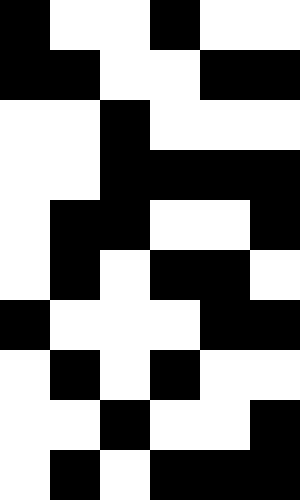[["black", "white", "white", "black", "white", "white"], ["black", "black", "white", "white", "black", "black"], ["white", "white", "black", "white", "white", "white"], ["white", "white", "black", "black", "black", "black"], ["white", "black", "black", "white", "white", "black"], ["white", "black", "white", "black", "black", "white"], ["black", "white", "white", "white", "black", "black"], ["white", "black", "white", "black", "white", "white"], ["white", "white", "black", "white", "white", "black"], ["white", "black", "white", "black", "black", "black"]]